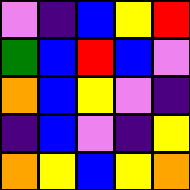[["violet", "indigo", "blue", "yellow", "red"], ["green", "blue", "red", "blue", "violet"], ["orange", "blue", "yellow", "violet", "indigo"], ["indigo", "blue", "violet", "indigo", "yellow"], ["orange", "yellow", "blue", "yellow", "orange"]]